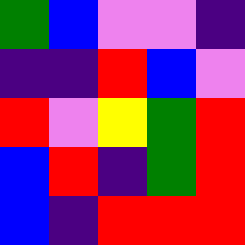[["green", "blue", "violet", "violet", "indigo"], ["indigo", "indigo", "red", "blue", "violet"], ["red", "violet", "yellow", "green", "red"], ["blue", "red", "indigo", "green", "red"], ["blue", "indigo", "red", "red", "red"]]